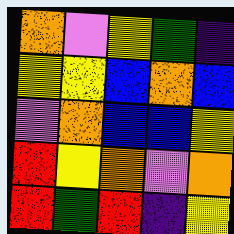[["orange", "violet", "yellow", "green", "indigo"], ["yellow", "yellow", "blue", "orange", "blue"], ["violet", "orange", "blue", "blue", "yellow"], ["red", "yellow", "orange", "violet", "orange"], ["red", "green", "red", "indigo", "yellow"]]